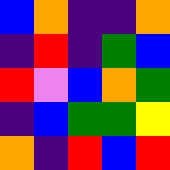[["blue", "orange", "indigo", "indigo", "orange"], ["indigo", "red", "indigo", "green", "blue"], ["red", "violet", "blue", "orange", "green"], ["indigo", "blue", "green", "green", "yellow"], ["orange", "indigo", "red", "blue", "red"]]